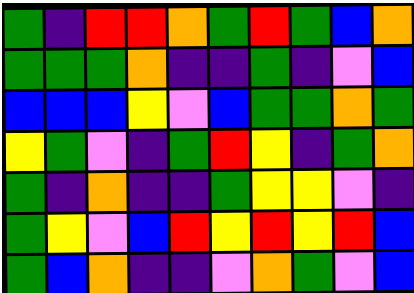[["green", "indigo", "red", "red", "orange", "green", "red", "green", "blue", "orange"], ["green", "green", "green", "orange", "indigo", "indigo", "green", "indigo", "violet", "blue"], ["blue", "blue", "blue", "yellow", "violet", "blue", "green", "green", "orange", "green"], ["yellow", "green", "violet", "indigo", "green", "red", "yellow", "indigo", "green", "orange"], ["green", "indigo", "orange", "indigo", "indigo", "green", "yellow", "yellow", "violet", "indigo"], ["green", "yellow", "violet", "blue", "red", "yellow", "red", "yellow", "red", "blue"], ["green", "blue", "orange", "indigo", "indigo", "violet", "orange", "green", "violet", "blue"]]